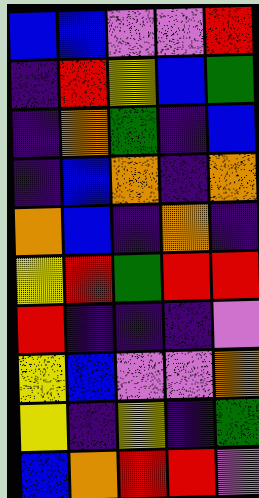[["blue", "blue", "violet", "violet", "red"], ["indigo", "red", "yellow", "blue", "green"], ["indigo", "orange", "green", "indigo", "blue"], ["indigo", "blue", "orange", "indigo", "orange"], ["orange", "blue", "indigo", "orange", "indigo"], ["yellow", "red", "green", "red", "red"], ["red", "indigo", "indigo", "indigo", "violet"], ["yellow", "blue", "violet", "violet", "orange"], ["yellow", "indigo", "yellow", "indigo", "green"], ["blue", "orange", "red", "red", "violet"]]